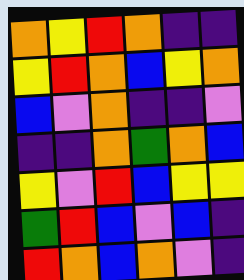[["orange", "yellow", "red", "orange", "indigo", "indigo"], ["yellow", "red", "orange", "blue", "yellow", "orange"], ["blue", "violet", "orange", "indigo", "indigo", "violet"], ["indigo", "indigo", "orange", "green", "orange", "blue"], ["yellow", "violet", "red", "blue", "yellow", "yellow"], ["green", "red", "blue", "violet", "blue", "indigo"], ["red", "orange", "blue", "orange", "violet", "indigo"]]